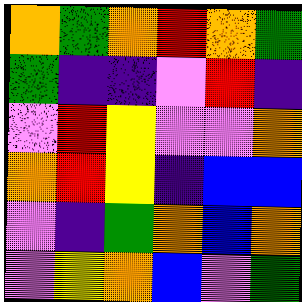[["orange", "green", "orange", "red", "orange", "green"], ["green", "indigo", "indigo", "violet", "red", "indigo"], ["violet", "red", "yellow", "violet", "violet", "orange"], ["orange", "red", "yellow", "indigo", "blue", "blue"], ["violet", "indigo", "green", "orange", "blue", "orange"], ["violet", "yellow", "orange", "blue", "violet", "green"]]